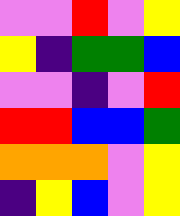[["violet", "violet", "red", "violet", "yellow"], ["yellow", "indigo", "green", "green", "blue"], ["violet", "violet", "indigo", "violet", "red"], ["red", "red", "blue", "blue", "green"], ["orange", "orange", "orange", "violet", "yellow"], ["indigo", "yellow", "blue", "violet", "yellow"]]